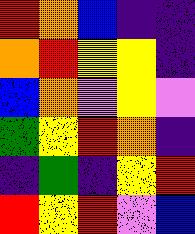[["red", "orange", "blue", "indigo", "indigo"], ["orange", "red", "yellow", "yellow", "indigo"], ["blue", "orange", "violet", "yellow", "violet"], ["green", "yellow", "red", "orange", "indigo"], ["indigo", "green", "indigo", "yellow", "red"], ["red", "yellow", "red", "violet", "blue"]]